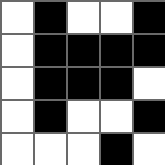[["white", "black", "white", "white", "black"], ["white", "black", "black", "black", "black"], ["white", "black", "black", "black", "white"], ["white", "black", "white", "white", "black"], ["white", "white", "white", "black", "white"]]